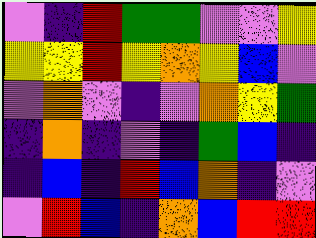[["violet", "indigo", "red", "green", "green", "violet", "violet", "yellow"], ["yellow", "yellow", "red", "yellow", "orange", "yellow", "blue", "violet"], ["violet", "orange", "violet", "indigo", "violet", "orange", "yellow", "green"], ["indigo", "orange", "indigo", "violet", "indigo", "green", "blue", "indigo"], ["indigo", "blue", "indigo", "red", "blue", "orange", "indigo", "violet"], ["violet", "red", "blue", "indigo", "orange", "blue", "red", "red"]]